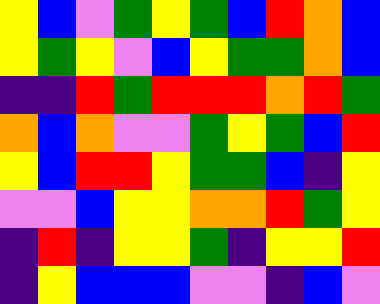[["yellow", "blue", "violet", "green", "yellow", "green", "blue", "red", "orange", "blue"], ["yellow", "green", "yellow", "violet", "blue", "yellow", "green", "green", "orange", "blue"], ["indigo", "indigo", "red", "green", "red", "red", "red", "orange", "red", "green"], ["orange", "blue", "orange", "violet", "violet", "green", "yellow", "green", "blue", "red"], ["yellow", "blue", "red", "red", "yellow", "green", "green", "blue", "indigo", "yellow"], ["violet", "violet", "blue", "yellow", "yellow", "orange", "orange", "red", "green", "yellow"], ["indigo", "red", "indigo", "yellow", "yellow", "green", "indigo", "yellow", "yellow", "red"], ["indigo", "yellow", "blue", "blue", "blue", "violet", "violet", "indigo", "blue", "violet"]]